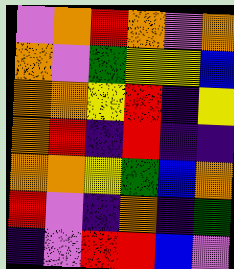[["violet", "orange", "red", "orange", "violet", "orange"], ["orange", "violet", "green", "yellow", "yellow", "blue"], ["orange", "orange", "yellow", "red", "indigo", "yellow"], ["orange", "red", "indigo", "red", "indigo", "indigo"], ["orange", "orange", "yellow", "green", "blue", "orange"], ["red", "violet", "indigo", "orange", "indigo", "green"], ["indigo", "violet", "red", "red", "blue", "violet"]]